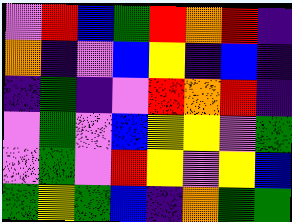[["violet", "red", "blue", "green", "red", "orange", "red", "indigo"], ["orange", "indigo", "violet", "blue", "yellow", "indigo", "blue", "indigo"], ["indigo", "green", "indigo", "violet", "red", "orange", "red", "indigo"], ["violet", "green", "violet", "blue", "yellow", "yellow", "violet", "green"], ["violet", "green", "violet", "red", "yellow", "violet", "yellow", "blue"], ["green", "yellow", "green", "blue", "indigo", "orange", "green", "green"]]